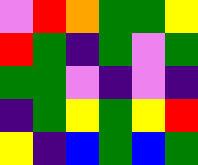[["violet", "red", "orange", "green", "green", "yellow"], ["red", "green", "indigo", "green", "violet", "green"], ["green", "green", "violet", "indigo", "violet", "indigo"], ["indigo", "green", "yellow", "green", "yellow", "red"], ["yellow", "indigo", "blue", "green", "blue", "green"]]